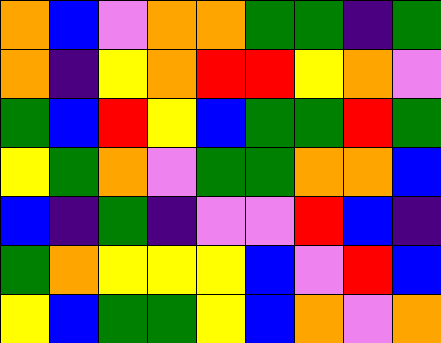[["orange", "blue", "violet", "orange", "orange", "green", "green", "indigo", "green"], ["orange", "indigo", "yellow", "orange", "red", "red", "yellow", "orange", "violet"], ["green", "blue", "red", "yellow", "blue", "green", "green", "red", "green"], ["yellow", "green", "orange", "violet", "green", "green", "orange", "orange", "blue"], ["blue", "indigo", "green", "indigo", "violet", "violet", "red", "blue", "indigo"], ["green", "orange", "yellow", "yellow", "yellow", "blue", "violet", "red", "blue"], ["yellow", "blue", "green", "green", "yellow", "blue", "orange", "violet", "orange"]]